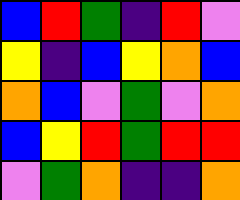[["blue", "red", "green", "indigo", "red", "violet"], ["yellow", "indigo", "blue", "yellow", "orange", "blue"], ["orange", "blue", "violet", "green", "violet", "orange"], ["blue", "yellow", "red", "green", "red", "red"], ["violet", "green", "orange", "indigo", "indigo", "orange"]]